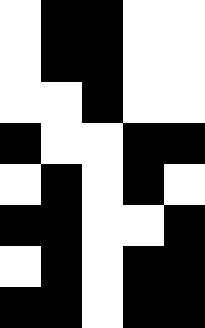[["white", "black", "black", "white", "white"], ["white", "black", "black", "white", "white"], ["white", "white", "black", "white", "white"], ["black", "white", "white", "black", "black"], ["white", "black", "white", "black", "white"], ["black", "black", "white", "white", "black"], ["white", "black", "white", "black", "black"], ["black", "black", "white", "black", "black"]]